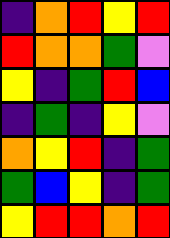[["indigo", "orange", "red", "yellow", "red"], ["red", "orange", "orange", "green", "violet"], ["yellow", "indigo", "green", "red", "blue"], ["indigo", "green", "indigo", "yellow", "violet"], ["orange", "yellow", "red", "indigo", "green"], ["green", "blue", "yellow", "indigo", "green"], ["yellow", "red", "red", "orange", "red"]]